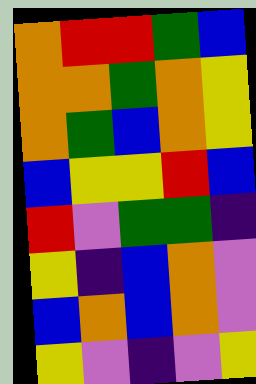[["orange", "red", "red", "green", "blue"], ["orange", "orange", "green", "orange", "yellow"], ["orange", "green", "blue", "orange", "yellow"], ["blue", "yellow", "yellow", "red", "blue"], ["red", "violet", "green", "green", "indigo"], ["yellow", "indigo", "blue", "orange", "violet"], ["blue", "orange", "blue", "orange", "violet"], ["yellow", "violet", "indigo", "violet", "yellow"]]